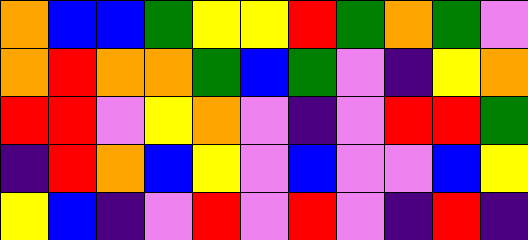[["orange", "blue", "blue", "green", "yellow", "yellow", "red", "green", "orange", "green", "violet"], ["orange", "red", "orange", "orange", "green", "blue", "green", "violet", "indigo", "yellow", "orange"], ["red", "red", "violet", "yellow", "orange", "violet", "indigo", "violet", "red", "red", "green"], ["indigo", "red", "orange", "blue", "yellow", "violet", "blue", "violet", "violet", "blue", "yellow"], ["yellow", "blue", "indigo", "violet", "red", "violet", "red", "violet", "indigo", "red", "indigo"]]